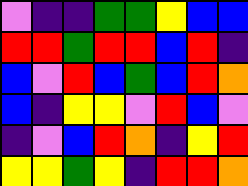[["violet", "indigo", "indigo", "green", "green", "yellow", "blue", "blue"], ["red", "red", "green", "red", "red", "blue", "red", "indigo"], ["blue", "violet", "red", "blue", "green", "blue", "red", "orange"], ["blue", "indigo", "yellow", "yellow", "violet", "red", "blue", "violet"], ["indigo", "violet", "blue", "red", "orange", "indigo", "yellow", "red"], ["yellow", "yellow", "green", "yellow", "indigo", "red", "red", "orange"]]